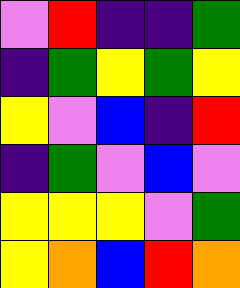[["violet", "red", "indigo", "indigo", "green"], ["indigo", "green", "yellow", "green", "yellow"], ["yellow", "violet", "blue", "indigo", "red"], ["indigo", "green", "violet", "blue", "violet"], ["yellow", "yellow", "yellow", "violet", "green"], ["yellow", "orange", "blue", "red", "orange"]]